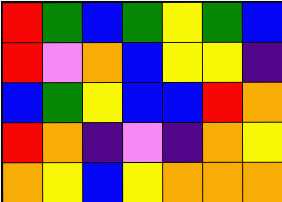[["red", "green", "blue", "green", "yellow", "green", "blue"], ["red", "violet", "orange", "blue", "yellow", "yellow", "indigo"], ["blue", "green", "yellow", "blue", "blue", "red", "orange"], ["red", "orange", "indigo", "violet", "indigo", "orange", "yellow"], ["orange", "yellow", "blue", "yellow", "orange", "orange", "orange"]]